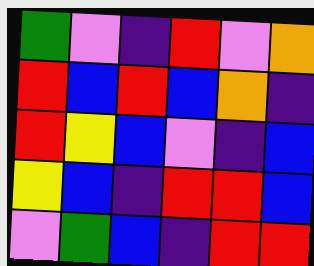[["green", "violet", "indigo", "red", "violet", "orange"], ["red", "blue", "red", "blue", "orange", "indigo"], ["red", "yellow", "blue", "violet", "indigo", "blue"], ["yellow", "blue", "indigo", "red", "red", "blue"], ["violet", "green", "blue", "indigo", "red", "red"]]